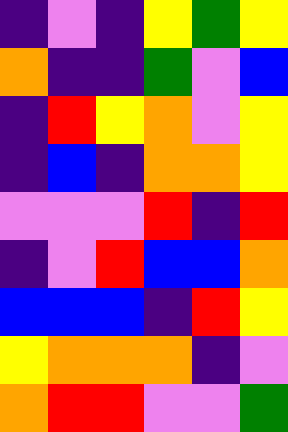[["indigo", "violet", "indigo", "yellow", "green", "yellow"], ["orange", "indigo", "indigo", "green", "violet", "blue"], ["indigo", "red", "yellow", "orange", "violet", "yellow"], ["indigo", "blue", "indigo", "orange", "orange", "yellow"], ["violet", "violet", "violet", "red", "indigo", "red"], ["indigo", "violet", "red", "blue", "blue", "orange"], ["blue", "blue", "blue", "indigo", "red", "yellow"], ["yellow", "orange", "orange", "orange", "indigo", "violet"], ["orange", "red", "red", "violet", "violet", "green"]]